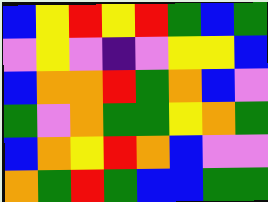[["blue", "yellow", "red", "yellow", "red", "green", "blue", "green"], ["violet", "yellow", "violet", "indigo", "violet", "yellow", "yellow", "blue"], ["blue", "orange", "orange", "red", "green", "orange", "blue", "violet"], ["green", "violet", "orange", "green", "green", "yellow", "orange", "green"], ["blue", "orange", "yellow", "red", "orange", "blue", "violet", "violet"], ["orange", "green", "red", "green", "blue", "blue", "green", "green"]]